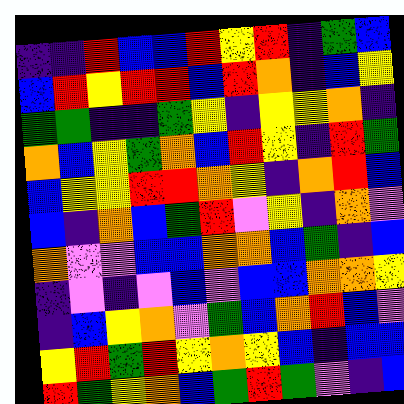[["indigo", "indigo", "red", "blue", "blue", "red", "yellow", "red", "indigo", "green", "blue"], ["blue", "red", "yellow", "red", "red", "blue", "red", "orange", "indigo", "blue", "yellow"], ["green", "green", "indigo", "indigo", "green", "yellow", "indigo", "yellow", "yellow", "orange", "indigo"], ["orange", "blue", "yellow", "green", "orange", "blue", "red", "yellow", "indigo", "red", "green"], ["blue", "yellow", "yellow", "red", "red", "orange", "yellow", "indigo", "orange", "red", "blue"], ["blue", "indigo", "orange", "blue", "green", "red", "violet", "yellow", "indigo", "orange", "violet"], ["orange", "violet", "violet", "blue", "blue", "orange", "orange", "blue", "green", "indigo", "blue"], ["indigo", "violet", "indigo", "violet", "blue", "violet", "blue", "blue", "orange", "orange", "yellow"], ["indigo", "blue", "yellow", "orange", "violet", "green", "blue", "orange", "red", "blue", "violet"], ["yellow", "red", "green", "red", "yellow", "orange", "yellow", "blue", "indigo", "blue", "blue"], ["red", "green", "yellow", "orange", "blue", "green", "red", "green", "violet", "indigo", "blue"]]